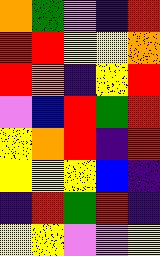[["orange", "green", "violet", "indigo", "red"], ["red", "red", "yellow", "yellow", "orange"], ["red", "orange", "indigo", "yellow", "red"], ["violet", "blue", "red", "green", "red"], ["yellow", "orange", "red", "indigo", "red"], ["yellow", "yellow", "yellow", "blue", "indigo"], ["indigo", "red", "green", "red", "indigo"], ["yellow", "yellow", "violet", "violet", "yellow"]]